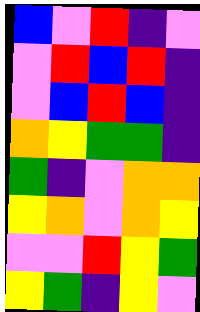[["blue", "violet", "red", "indigo", "violet"], ["violet", "red", "blue", "red", "indigo"], ["violet", "blue", "red", "blue", "indigo"], ["orange", "yellow", "green", "green", "indigo"], ["green", "indigo", "violet", "orange", "orange"], ["yellow", "orange", "violet", "orange", "yellow"], ["violet", "violet", "red", "yellow", "green"], ["yellow", "green", "indigo", "yellow", "violet"]]